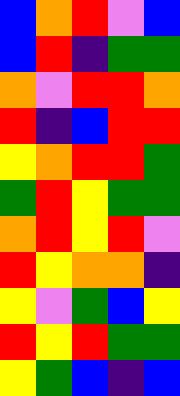[["blue", "orange", "red", "violet", "blue"], ["blue", "red", "indigo", "green", "green"], ["orange", "violet", "red", "red", "orange"], ["red", "indigo", "blue", "red", "red"], ["yellow", "orange", "red", "red", "green"], ["green", "red", "yellow", "green", "green"], ["orange", "red", "yellow", "red", "violet"], ["red", "yellow", "orange", "orange", "indigo"], ["yellow", "violet", "green", "blue", "yellow"], ["red", "yellow", "red", "green", "green"], ["yellow", "green", "blue", "indigo", "blue"]]